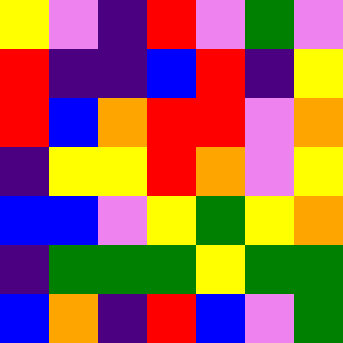[["yellow", "violet", "indigo", "red", "violet", "green", "violet"], ["red", "indigo", "indigo", "blue", "red", "indigo", "yellow"], ["red", "blue", "orange", "red", "red", "violet", "orange"], ["indigo", "yellow", "yellow", "red", "orange", "violet", "yellow"], ["blue", "blue", "violet", "yellow", "green", "yellow", "orange"], ["indigo", "green", "green", "green", "yellow", "green", "green"], ["blue", "orange", "indigo", "red", "blue", "violet", "green"]]